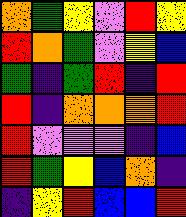[["orange", "green", "yellow", "violet", "red", "yellow"], ["red", "orange", "green", "violet", "yellow", "blue"], ["green", "indigo", "green", "red", "indigo", "red"], ["red", "indigo", "orange", "orange", "orange", "red"], ["red", "violet", "violet", "violet", "indigo", "blue"], ["red", "green", "yellow", "blue", "orange", "indigo"], ["indigo", "yellow", "red", "blue", "blue", "red"]]